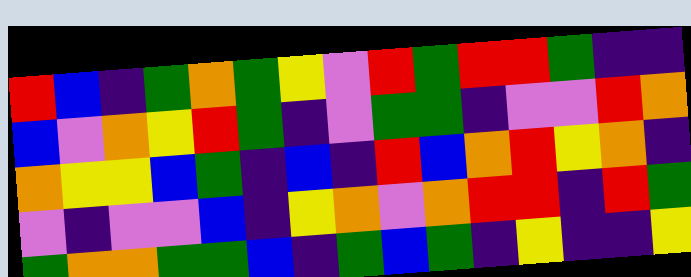[["red", "blue", "indigo", "green", "orange", "green", "yellow", "violet", "red", "green", "red", "red", "green", "indigo", "indigo"], ["blue", "violet", "orange", "yellow", "red", "green", "indigo", "violet", "green", "green", "indigo", "violet", "violet", "red", "orange"], ["orange", "yellow", "yellow", "blue", "green", "indigo", "blue", "indigo", "red", "blue", "orange", "red", "yellow", "orange", "indigo"], ["violet", "indigo", "violet", "violet", "blue", "indigo", "yellow", "orange", "violet", "orange", "red", "red", "indigo", "red", "green"], ["green", "orange", "orange", "green", "green", "blue", "indigo", "green", "blue", "green", "indigo", "yellow", "indigo", "indigo", "yellow"]]